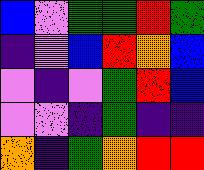[["blue", "violet", "green", "green", "red", "green"], ["indigo", "violet", "blue", "red", "orange", "blue"], ["violet", "indigo", "violet", "green", "red", "blue"], ["violet", "violet", "indigo", "green", "indigo", "indigo"], ["orange", "indigo", "green", "orange", "red", "red"]]